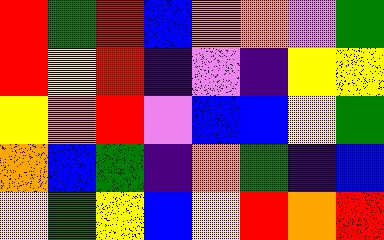[["red", "green", "red", "blue", "orange", "orange", "violet", "green"], ["red", "yellow", "red", "indigo", "violet", "indigo", "yellow", "yellow"], ["yellow", "orange", "red", "violet", "blue", "blue", "yellow", "green"], ["orange", "blue", "green", "indigo", "orange", "green", "indigo", "blue"], ["yellow", "green", "yellow", "blue", "yellow", "red", "orange", "red"]]